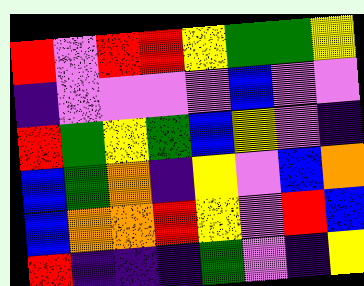[["red", "violet", "red", "red", "yellow", "green", "green", "yellow"], ["indigo", "violet", "violet", "violet", "violet", "blue", "violet", "violet"], ["red", "green", "yellow", "green", "blue", "yellow", "violet", "indigo"], ["blue", "green", "orange", "indigo", "yellow", "violet", "blue", "orange"], ["blue", "orange", "orange", "red", "yellow", "violet", "red", "blue"], ["red", "indigo", "indigo", "indigo", "green", "violet", "indigo", "yellow"]]